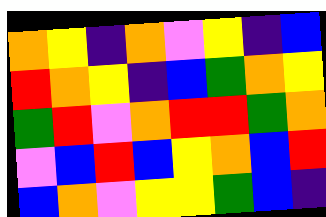[["orange", "yellow", "indigo", "orange", "violet", "yellow", "indigo", "blue"], ["red", "orange", "yellow", "indigo", "blue", "green", "orange", "yellow"], ["green", "red", "violet", "orange", "red", "red", "green", "orange"], ["violet", "blue", "red", "blue", "yellow", "orange", "blue", "red"], ["blue", "orange", "violet", "yellow", "yellow", "green", "blue", "indigo"]]